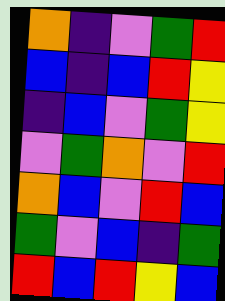[["orange", "indigo", "violet", "green", "red"], ["blue", "indigo", "blue", "red", "yellow"], ["indigo", "blue", "violet", "green", "yellow"], ["violet", "green", "orange", "violet", "red"], ["orange", "blue", "violet", "red", "blue"], ["green", "violet", "blue", "indigo", "green"], ["red", "blue", "red", "yellow", "blue"]]